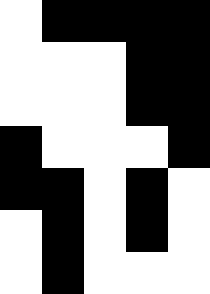[["white", "black", "black", "black", "black"], ["white", "white", "white", "black", "black"], ["white", "white", "white", "black", "black"], ["black", "white", "white", "white", "black"], ["black", "black", "white", "black", "white"], ["white", "black", "white", "black", "white"], ["white", "black", "white", "white", "white"]]